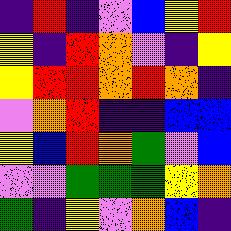[["indigo", "red", "indigo", "violet", "blue", "yellow", "red"], ["yellow", "indigo", "red", "orange", "violet", "indigo", "yellow"], ["yellow", "red", "red", "orange", "red", "orange", "indigo"], ["violet", "orange", "red", "indigo", "indigo", "blue", "blue"], ["yellow", "blue", "red", "orange", "green", "violet", "blue"], ["violet", "violet", "green", "green", "green", "yellow", "orange"], ["green", "indigo", "yellow", "violet", "orange", "blue", "indigo"]]